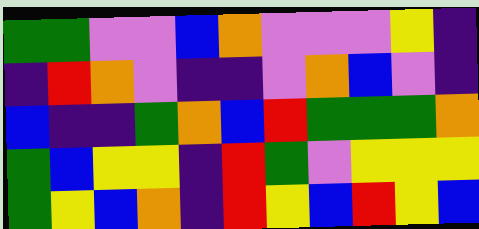[["green", "green", "violet", "violet", "blue", "orange", "violet", "violet", "violet", "yellow", "indigo"], ["indigo", "red", "orange", "violet", "indigo", "indigo", "violet", "orange", "blue", "violet", "indigo"], ["blue", "indigo", "indigo", "green", "orange", "blue", "red", "green", "green", "green", "orange"], ["green", "blue", "yellow", "yellow", "indigo", "red", "green", "violet", "yellow", "yellow", "yellow"], ["green", "yellow", "blue", "orange", "indigo", "red", "yellow", "blue", "red", "yellow", "blue"]]